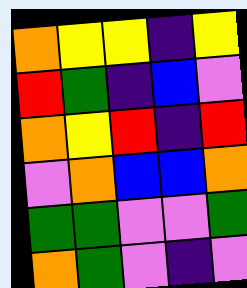[["orange", "yellow", "yellow", "indigo", "yellow"], ["red", "green", "indigo", "blue", "violet"], ["orange", "yellow", "red", "indigo", "red"], ["violet", "orange", "blue", "blue", "orange"], ["green", "green", "violet", "violet", "green"], ["orange", "green", "violet", "indigo", "violet"]]